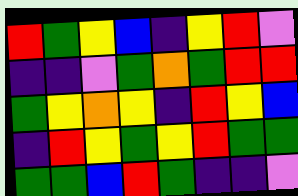[["red", "green", "yellow", "blue", "indigo", "yellow", "red", "violet"], ["indigo", "indigo", "violet", "green", "orange", "green", "red", "red"], ["green", "yellow", "orange", "yellow", "indigo", "red", "yellow", "blue"], ["indigo", "red", "yellow", "green", "yellow", "red", "green", "green"], ["green", "green", "blue", "red", "green", "indigo", "indigo", "violet"]]